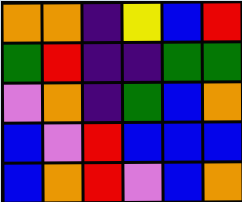[["orange", "orange", "indigo", "yellow", "blue", "red"], ["green", "red", "indigo", "indigo", "green", "green"], ["violet", "orange", "indigo", "green", "blue", "orange"], ["blue", "violet", "red", "blue", "blue", "blue"], ["blue", "orange", "red", "violet", "blue", "orange"]]